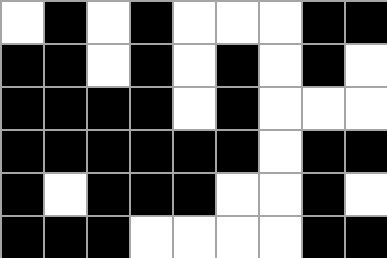[["white", "black", "white", "black", "white", "white", "white", "black", "black"], ["black", "black", "white", "black", "white", "black", "white", "black", "white"], ["black", "black", "black", "black", "white", "black", "white", "white", "white"], ["black", "black", "black", "black", "black", "black", "white", "black", "black"], ["black", "white", "black", "black", "black", "white", "white", "black", "white"], ["black", "black", "black", "white", "white", "white", "white", "black", "black"]]